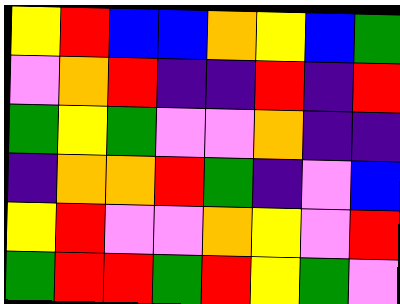[["yellow", "red", "blue", "blue", "orange", "yellow", "blue", "green"], ["violet", "orange", "red", "indigo", "indigo", "red", "indigo", "red"], ["green", "yellow", "green", "violet", "violet", "orange", "indigo", "indigo"], ["indigo", "orange", "orange", "red", "green", "indigo", "violet", "blue"], ["yellow", "red", "violet", "violet", "orange", "yellow", "violet", "red"], ["green", "red", "red", "green", "red", "yellow", "green", "violet"]]